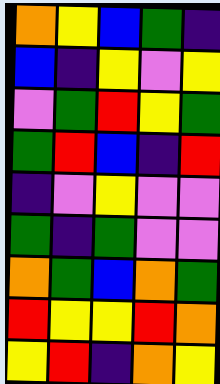[["orange", "yellow", "blue", "green", "indigo"], ["blue", "indigo", "yellow", "violet", "yellow"], ["violet", "green", "red", "yellow", "green"], ["green", "red", "blue", "indigo", "red"], ["indigo", "violet", "yellow", "violet", "violet"], ["green", "indigo", "green", "violet", "violet"], ["orange", "green", "blue", "orange", "green"], ["red", "yellow", "yellow", "red", "orange"], ["yellow", "red", "indigo", "orange", "yellow"]]